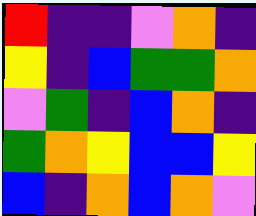[["red", "indigo", "indigo", "violet", "orange", "indigo"], ["yellow", "indigo", "blue", "green", "green", "orange"], ["violet", "green", "indigo", "blue", "orange", "indigo"], ["green", "orange", "yellow", "blue", "blue", "yellow"], ["blue", "indigo", "orange", "blue", "orange", "violet"]]